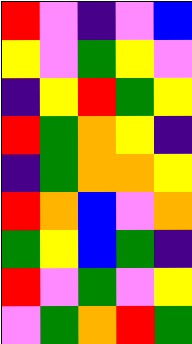[["red", "violet", "indigo", "violet", "blue"], ["yellow", "violet", "green", "yellow", "violet"], ["indigo", "yellow", "red", "green", "yellow"], ["red", "green", "orange", "yellow", "indigo"], ["indigo", "green", "orange", "orange", "yellow"], ["red", "orange", "blue", "violet", "orange"], ["green", "yellow", "blue", "green", "indigo"], ["red", "violet", "green", "violet", "yellow"], ["violet", "green", "orange", "red", "green"]]